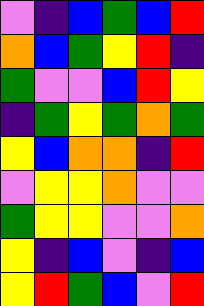[["violet", "indigo", "blue", "green", "blue", "red"], ["orange", "blue", "green", "yellow", "red", "indigo"], ["green", "violet", "violet", "blue", "red", "yellow"], ["indigo", "green", "yellow", "green", "orange", "green"], ["yellow", "blue", "orange", "orange", "indigo", "red"], ["violet", "yellow", "yellow", "orange", "violet", "violet"], ["green", "yellow", "yellow", "violet", "violet", "orange"], ["yellow", "indigo", "blue", "violet", "indigo", "blue"], ["yellow", "red", "green", "blue", "violet", "red"]]